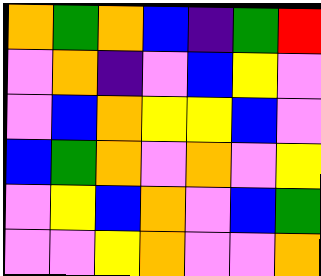[["orange", "green", "orange", "blue", "indigo", "green", "red"], ["violet", "orange", "indigo", "violet", "blue", "yellow", "violet"], ["violet", "blue", "orange", "yellow", "yellow", "blue", "violet"], ["blue", "green", "orange", "violet", "orange", "violet", "yellow"], ["violet", "yellow", "blue", "orange", "violet", "blue", "green"], ["violet", "violet", "yellow", "orange", "violet", "violet", "orange"]]